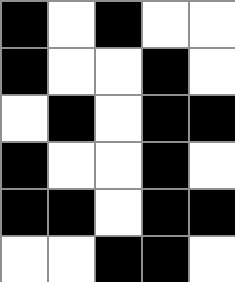[["black", "white", "black", "white", "white"], ["black", "white", "white", "black", "white"], ["white", "black", "white", "black", "black"], ["black", "white", "white", "black", "white"], ["black", "black", "white", "black", "black"], ["white", "white", "black", "black", "white"]]